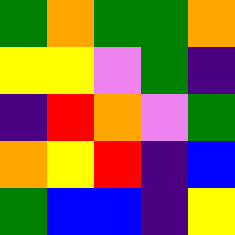[["green", "orange", "green", "green", "orange"], ["yellow", "yellow", "violet", "green", "indigo"], ["indigo", "red", "orange", "violet", "green"], ["orange", "yellow", "red", "indigo", "blue"], ["green", "blue", "blue", "indigo", "yellow"]]